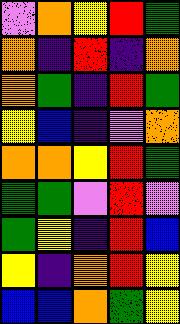[["violet", "orange", "yellow", "red", "green"], ["orange", "indigo", "red", "indigo", "orange"], ["orange", "green", "indigo", "red", "green"], ["yellow", "blue", "indigo", "violet", "orange"], ["orange", "orange", "yellow", "red", "green"], ["green", "green", "violet", "red", "violet"], ["green", "yellow", "indigo", "red", "blue"], ["yellow", "indigo", "orange", "red", "yellow"], ["blue", "blue", "orange", "green", "yellow"]]